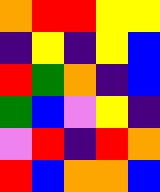[["orange", "red", "red", "yellow", "yellow"], ["indigo", "yellow", "indigo", "yellow", "blue"], ["red", "green", "orange", "indigo", "blue"], ["green", "blue", "violet", "yellow", "indigo"], ["violet", "red", "indigo", "red", "orange"], ["red", "blue", "orange", "orange", "blue"]]